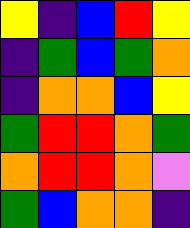[["yellow", "indigo", "blue", "red", "yellow"], ["indigo", "green", "blue", "green", "orange"], ["indigo", "orange", "orange", "blue", "yellow"], ["green", "red", "red", "orange", "green"], ["orange", "red", "red", "orange", "violet"], ["green", "blue", "orange", "orange", "indigo"]]